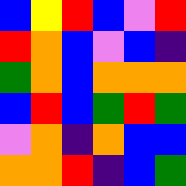[["blue", "yellow", "red", "blue", "violet", "red"], ["red", "orange", "blue", "violet", "blue", "indigo"], ["green", "orange", "blue", "orange", "orange", "orange"], ["blue", "red", "blue", "green", "red", "green"], ["violet", "orange", "indigo", "orange", "blue", "blue"], ["orange", "orange", "red", "indigo", "blue", "green"]]